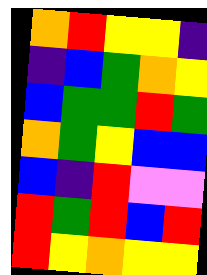[["orange", "red", "yellow", "yellow", "indigo"], ["indigo", "blue", "green", "orange", "yellow"], ["blue", "green", "green", "red", "green"], ["orange", "green", "yellow", "blue", "blue"], ["blue", "indigo", "red", "violet", "violet"], ["red", "green", "red", "blue", "red"], ["red", "yellow", "orange", "yellow", "yellow"]]